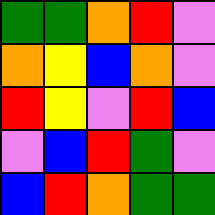[["green", "green", "orange", "red", "violet"], ["orange", "yellow", "blue", "orange", "violet"], ["red", "yellow", "violet", "red", "blue"], ["violet", "blue", "red", "green", "violet"], ["blue", "red", "orange", "green", "green"]]